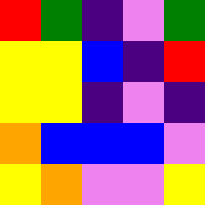[["red", "green", "indigo", "violet", "green"], ["yellow", "yellow", "blue", "indigo", "red"], ["yellow", "yellow", "indigo", "violet", "indigo"], ["orange", "blue", "blue", "blue", "violet"], ["yellow", "orange", "violet", "violet", "yellow"]]